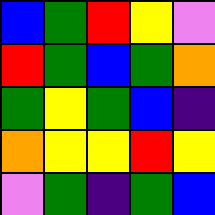[["blue", "green", "red", "yellow", "violet"], ["red", "green", "blue", "green", "orange"], ["green", "yellow", "green", "blue", "indigo"], ["orange", "yellow", "yellow", "red", "yellow"], ["violet", "green", "indigo", "green", "blue"]]